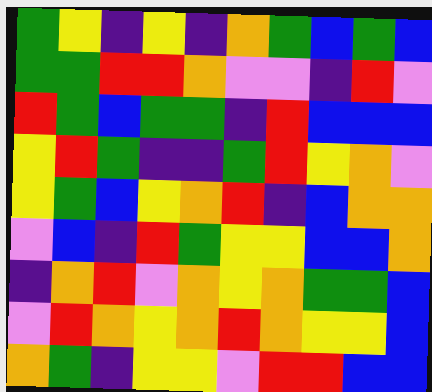[["green", "yellow", "indigo", "yellow", "indigo", "orange", "green", "blue", "green", "blue"], ["green", "green", "red", "red", "orange", "violet", "violet", "indigo", "red", "violet"], ["red", "green", "blue", "green", "green", "indigo", "red", "blue", "blue", "blue"], ["yellow", "red", "green", "indigo", "indigo", "green", "red", "yellow", "orange", "violet"], ["yellow", "green", "blue", "yellow", "orange", "red", "indigo", "blue", "orange", "orange"], ["violet", "blue", "indigo", "red", "green", "yellow", "yellow", "blue", "blue", "orange"], ["indigo", "orange", "red", "violet", "orange", "yellow", "orange", "green", "green", "blue"], ["violet", "red", "orange", "yellow", "orange", "red", "orange", "yellow", "yellow", "blue"], ["orange", "green", "indigo", "yellow", "yellow", "violet", "red", "red", "blue", "blue"]]